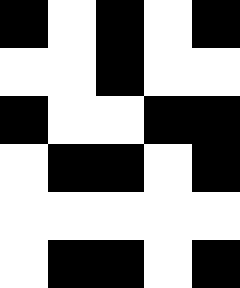[["black", "white", "black", "white", "black"], ["white", "white", "black", "white", "white"], ["black", "white", "white", "black", "black"], ["white", "black", "black", "white", "black"], ["white", "white", "white", "white", "white"], ["white", "black", "black", "white", "black"]]